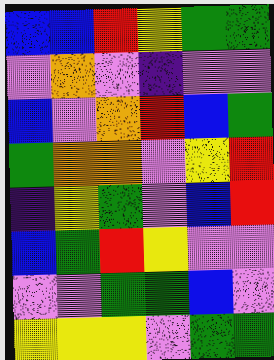[["blue", "blue", "red", "yellow", "green", "green"], ["violet", "orange", "violet", "indigo", "violet", "violet"], ["blue", "violet", "orange", "red", "blue", "green"], ["green", "orange", "orange", "violet", "yellow", "red"], ["indigo", "yellow", "green", "violet", "blue", "red"], ["blue", "green", "red", "yellow", "violet", "violet"], ["violet", "violet", "green", "green", "blue", "violet"], ["yellow", "yellow", "yellow", "violet", "green", "green"]]